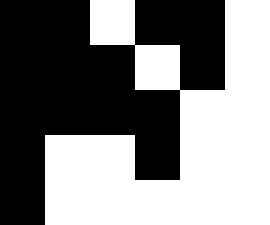[["black", "black", "white", "black", "black", "white"], ["black", "black", "black", "white", "black", "white"], ["black", "black", "black", "black", "white", "white"], ["black", "white", "white", "black", "white", "white"], ["black", "white", "white", "white", "white", "white"]]